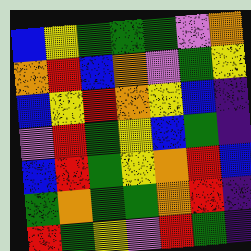[["blue", "yellow", "green", "green", "green", "violet", "orange"], ["orange", "red", "blue", "orange", "violet", "green", "yellow"], ["blue", "yellow", "red", "orange", "yellow", "blue", "indigo"], ["violet", "red", "green", "yellow", "blue", "green", "indigo"], ["blue", "red", "green", "yellow", "orange", "red", "blue"], ["green", "orange", "green", "green", "orange", "red", "indigo"], ["red", "green", "yellow", "violet", "red", "green", "indigo"]]